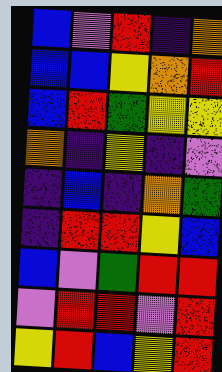[["blue", "violet", "red", "indigo", "orange"], ["blue", "blue", "yellow", "orange", "red"], ["blue", "red", "green", "yellow", "yellow"], ["orange", "indigo", "yellow", "indigo", "violet"], ["indigo", "blue", "indigo", "orange", "green"], ["indigo", "red", "red", "yellow", "blue"], ["blue", "violet", "green", "red", "red"], ["violet", "red", "red", "violet", "red"], ["yellow", "red", "blue", "yellow", "red"]]